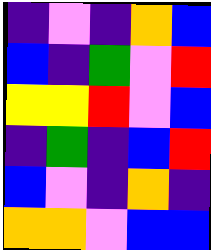[["indigo", "violet", "indigo", "orange", "blue"], ["blue", "indigo", "green", "violet", "red"], ["yellow", "yellow", "red", "violet", "blue"], ["indigo", "green", "indigo", "blue", "red"], ["blue", "violet", "indigo", "orange", "indigo"], ["orange", "orange", "violet", "blue", "blue"]]